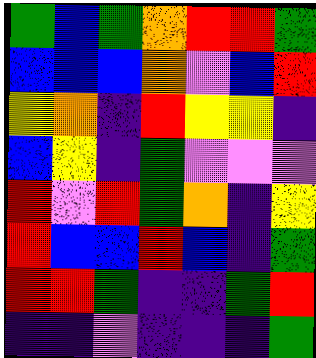[["green", "blue", "green", "orange", "red", "red", "green"], ["blue", "blue", "blue", "orange", "violet", "blue", "red"], ["yellow", "orange", "indigo", "red", "yellow", "yellow", "indigo"], ["blue", "yellow", "indigo", "green", "violet", "violet", "violet"], ["red", "violet", "red", "green", "orange", "indigo", "yellow"], ["red", "blue", "blue", "red", "blue", "indigo", "green"], ["red", "red", "green", "indigo", "indigo", "green", "red"], ["indigo", "indigo", "violet", "indigo", "indigo", "indigo", "green"]]